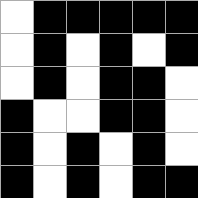[["white", "black", "black", "black", "black", "black"], ["white", "black", "white", "black", "white", "black"], ["white", "black", "white", "black", "black", "white"], ["black", "white", "white", "black", "black", "white"], ["black", "white", "black", "white", "black", "white"], ["black", "white", "black", "white", "black", "black"]]